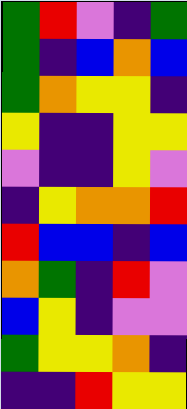[["green", "red", "violet", "indigo", "green"], ["green", "indigo", "blue", "orange", "blue"], ["green", "orange", "yellow", "yellow", "indigo"], ["yellow", "indigo", "indigo", "yellow", "yellow"], ["violet", "indigo", "indigo", "yellow", "violet"], ["indigo", "yellow", "orange", "orange", "red"], ["red", "blue", "blue", "indigo", "blue"], ["orange", "green", "indigo", "red", "violet"], ["blue", "yellow", "indigo", "violet", "violet"], ["green", "yellow", "yellow", "orange", "indigo"], ["indigo", "indigo", "red", "yellow", "yellow"]]